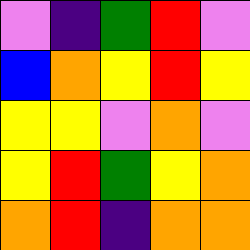[["violet", "indigo", "green", "red", "violet"], ["blue", "orange", "yellow", "red", "yellow"], ["yellow", "yellow", "violet", "orange", "violet"], ["yellow", "red", "green", "yellow", "orange"], ["orange", "red", "indigo", "orange", "orange"]]